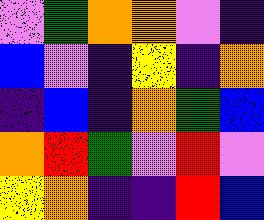[["violet", "green", "orange", "orange", "violet", "indigo"], ["blue", "violet", "indigo", "yellow", "indigo", "orange"], ["indigo", "blue", "indigo", "orange", "green", "blue"], ["orange", "red", "green", "violet", "red", "violet"], ["yellow", "orange", "indigo", "indigo", "red", "blue"]]